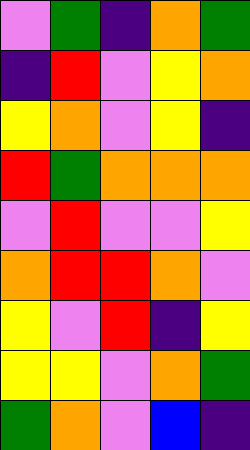[["violet", "green", "indigo", "orange", "green"], ["indigo", "red", "violet", "yellow", "orange"], ["yellow", "orange", "violet", "yellow", "indigo"], ["red", "green", "orange", "orange", "orange"], ["violet", "red", "violet", "violet", "yellow"], ["orange", "red", "red", "orange", "violet"], ["yellow", "violet", "red", "indigo", "yellow"], ["yellow", "yellow", "violet", "orange", "green"], ["green", "orange", "violet", "blue", "indigo"]]